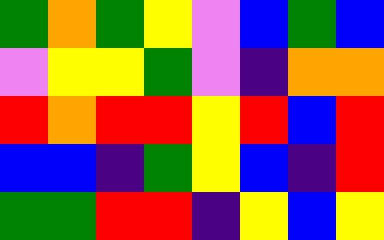[["green", "orange", "green", "yellow", "violet", "blue", "green", "blue"], ["violet", "yellow", "yellow", "green", "violet", "indigo", "orange", "orange"], ["red", "orange", "red", "red", "yellow", "red", "blue", "red"], ["blue", "blue", "indigo", "green", "yellow", "blue", "indigo", "red"], ["green", "green", "red", "red", "indigo", "yellow", "blue", "yellow"]]